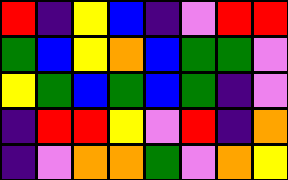[["red", "indigo", "yellow", "blue", "indigo", "violet", "red", "red"], ["green", "blue", "yellow", "orange", "blue", "green", "green", "violet"], ["yellow", "green", "blue", "green", "blue", "green", "indigo", "violet"], ["indigo", "red", "red", "yellow", "violet", "red", "indigo", "orange"], ["indigo", "violet", "orange", "orange", "green", "violet", "orange", "yellow"]]